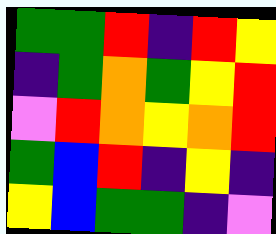[["green", "green", "red", "indigo", "red", "yellow"], ["indigo", "green", "orange", "green", "yellow", "red"], ["violet", "red", "orange", "yellow", "orange", "red"], ["green", "blue", "red", "indigo", "yellow", "indigo"], ["yellow", "blue", "green", "green", "indigo", "violet"]]